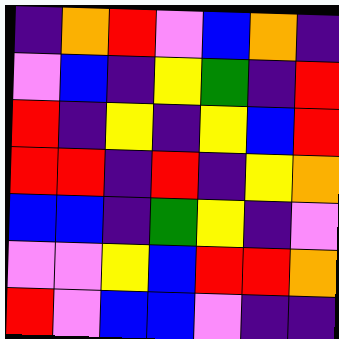[["indigo", "orange", "red", "violet", "blue", "orange", "indigo"], ["violet", "blue", "indigo", "yellow", "green", "indigo", "red"], ["red", "indigo", "yellow", "indigo", "yellow", "blue", "red"], ["red", "red", "indigo", "red", "indigo", "yellow", "orange"], ["blue", "blue", "indigo", "green", "yellow", "indigo", "violet"], ["violet", "violet", "yellow", "blue", "red", "red", "orange"], ["red", "violet", "blue", "blue", "violet", "indigo", "indigo"]]